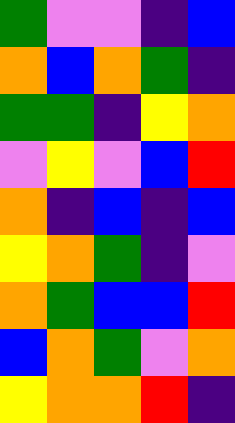[["green", "violet", "violet", "indigo", "blue"], ["orange", "blue", "orange", "green", "indigo"], ["green", "green", "indigo", "yellow", "orange"], ["violet", "yellow", "violet", "blue", "red"], ["orange", "indigo", "blue", "indigo", "blue"], ["yellow", "orange", "green", "indigo", "violet"], ["orange", "green", "blue", "blue", "red"], ["blue", "orange", "green", "violet", "orange"], ["yellow", "orange", "orange", "red", "indigo"]]